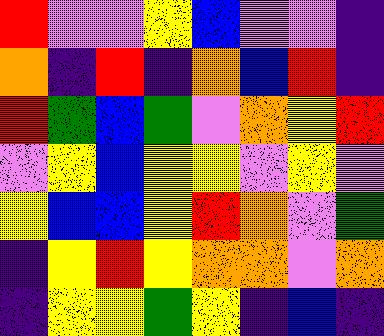[["red", "violet", "violet", "yellow", "blue", "violet", "violet", "indigo"], ["orange", "indigo", "red", "indigo", "orange", "blue", "red", "indigo"], ["red", "green", "blue", "green", "violet", "orange", "yellow", "red"], ["violet", "yellow", "blue", "yellow", "yellow", "violet", "yellow", "violet"], ["yellow", "blue", "blue", "yellow", "red", "orange", "violet", "green"], ["indigo", "yellow", "red", "yellow", "orange", "orange", "violet", "orange"], ["indigo", "yellow", "yellow", "green", "yellow", "indigo", "blue", "indigo"]]